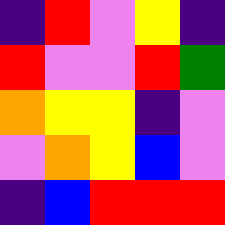[["indigo", "red", "violet", "yellow", "indigo"], ["red", "violet", "violet", "red", "green"], ["orange", "yellow", "yellow", "indigo", "violet"], ["violet", "orange", "yellow", "blue", "violet"], ["indigo", "blue", "red", "red", "red"]]